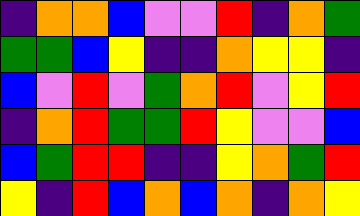[["indigo", "orange", "orange", "blue", "violet", "violet", "red", "indigo", "orange", "green"], ["green", "green", "blue", "yellow", "indigo", "indigo", "orange", "yellow", "yellow", "indigo"], ["blue", "violet", "red", "violet", "green", "orange", "red", "violet", "yellow", "red"], ["indigo", "orange", "red", "green", "green", "red", "yellow", "violet", "violet", "blue"], ["blue", "green", "red", "red", "indigo", "indigo", "yellow", "orange", "green", "red"], ["yellow", "indigo", "red", "blue", "orange", "blue", "orange", "indigo", "orange", "yellow"]]